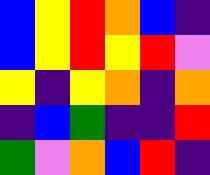[["blue", "yellow", "red", "orange", "blue", "indigo"], ["blue", "yellow", "red", "yellow", "red", "violet"], ["yellow", "indigo", "yellow", "orange", "indigo", "orange"], ["indigo", "blue", "green", "indigo", "indigo", "red"], ["green", "violet", "orange", "blue", "red", "indigo"]]